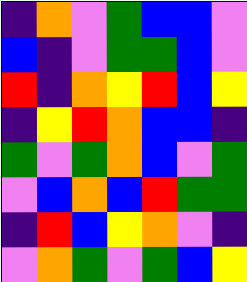[["indigo", "orange", "violet", "green", "blue", "blue", "violet"], ["blue", "indigo", "violet", "green", "green", "blue", "violet"], ["red", "indigo", "orange", "yellow", "red", "blue", "yellow"], ["indigo", "yellow", "red", "orange", "blue", "blue", "indigo"], ["green", "violet", "green", "orange", "blue", "violet", "green"], ["violet", "blue", "orange", "blue", "red", "green", "green"], ["indigo", "red", "blue", "yellow", "orange", "violet", "indigo"], ["violet", "orange", "green", "violet", "green", "blue", "yellow"]]